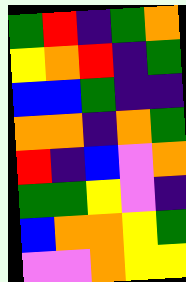[["green", "red", "indigo", "green", "orange"], ["yellow", "orange", "red", "indigo", "green"], ["blue", "blue", "green", "indigo", "indigo"], ["orange", "orange", "indigo", "orange", "green"], ["red", "indigo", "blue", "violet", "orange"], ["green", "green", "yellow", "violet", "indigo"], ["blue", "orange", "orange", "yellow", "green"], ["violet", "violet", "orange", "yellow", "yellow"]]